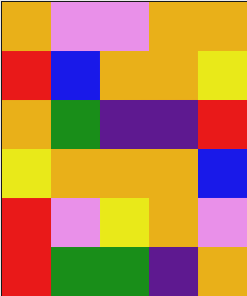[["orange", "violet", "violet", "orange", "orange"], ["red", "blue", "orange", "orange", "yellow"], ["orange", "green", "indigo", "indigo", "red"], ["yellow", "orange", "orange", "orange", "blue"], ["red", "violet", "yellow", "orange", "violet"], ["red", "green", "green", "indigo", "orange"]]